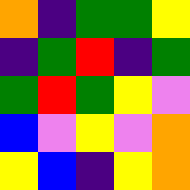[["orange", "indigo", "green", "green", "yellow"], ["indigo", "green", "red", "indigo", "green"], ["green", "red", "green", "yellow", "violet"], ["blue", "violet", "yellow", "violet", "orange"], ["yellow", "blue", "indigo", "yellow", "orange"]]